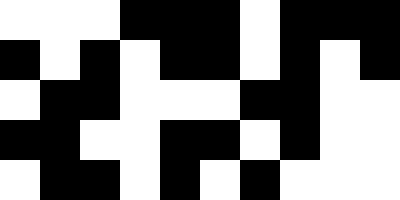[["white", "white", "white", "black", "black", "black", "white", "black", "black", "black"], ["black", "white", "black", "white", "black", "black", "white", "black", "white", "black"], ["white", "black", "black", "white", "white", "white", "black", "black", "white", "white"], ["black", "black", "white", "white", "black", "black", "white", "black", "white", "white"], ["white", "black", "black", "white", "black", "white", "black", "white", "white", "white"]]